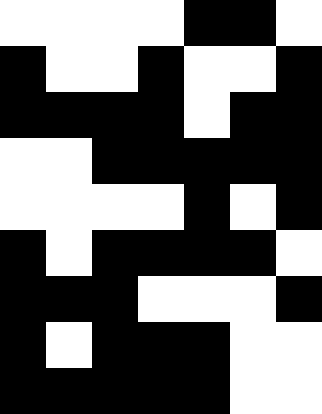[["white", "white", "white", "white", "black", "black", "white"], ["black", "white", "white", "black", "white", "white", "black"], ["black", "black", "black", "black", "white", "black", "black"], ["white", "white", "black", "black", "black", "black", "black"], ["white", "white", "white", "white", "black", "white", "black"], ["black", "white", "black", "black", "black", "black", "white"], ["black", "black", "black", "white", "white", "white", "black"], ["black", "white", "black", "black", "black", "white", "white"], ["black", "black", "black", "black", "black", "white", "white"]]